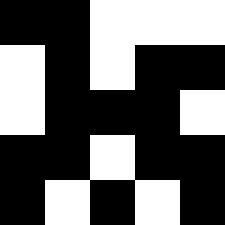[["black", "black", "white", "white", "white"], ["white", "black", "white", "black", "black"], ["white", "black", "black", "black", "white"], ["black", "black", "white", "black", "black"], ["black", "white", "black", "white", "black"]]